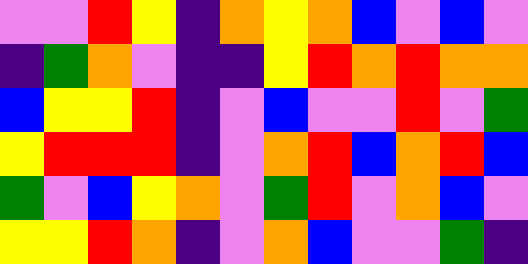[["violet", "violet", "red", "yellow", "indigo", "orange", "yellow", "orange", "blue", "violet", "blue", "violet"], ["indigo", "green", "orange", "violet", "indigo", "indigo", "yellow", "red", "orange", "red", "orange", "orange"], ["blue", "yellow", "yellow", "red", "indigo", "violet", "blue", "violet", "violet", "red", "violet", "green"], ["yellow", "red", "red", "red", "indigo", "violet", "orange", "red", "blue", "orange", "red", "blue"], ["green", "violet", "blue", "yellow", "orange", "violet", "green", "red", "violet", "orange", "blue", "violet"], ["yellow", "yellow", "red", "orange", "indigo", "violet", "orange", "blue", "violet", "violet", "green", "indigo"]]